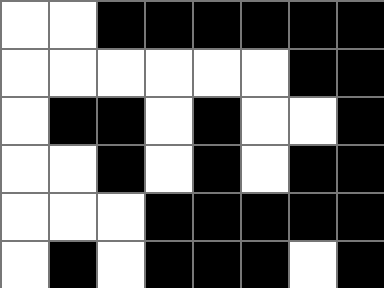[["white", "white", "black", "black", "black", "black", "black", "black"], ["white", "white", "white", "white", "white", "white", "black", "black"], ["white", "black", "black", "white", "black", "white", "white", "black"], ["white", "white", "black", "white", "black", "white", "black", "black"], ["white", "white", "white", "black", "black", "black", "black", "black"], ["white", "black", "white", "black", "black", "black", "white", "black"]]